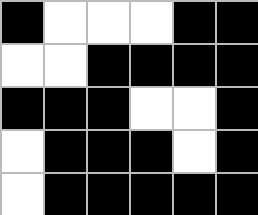[["black", "white", "white", "white", "black", "black"], ["white", "white", "black", "black", "black", "black"], ["black", "black", "black", "white", "white", "black"], ["white", "black", "black", "black", "white", "black"], ["white", "black", "black", "black", "black", "black"]]